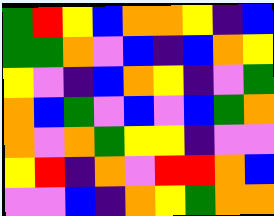[["green", "red", "yellow", "blue", "orange", "orange", "yellow", "indigo", "blue"], ["green", "green", "orange", "violet", "blue", "indigo", "blue", "orange", "yellow"], ["yellow", "violet", "indigo", "blue", "orange", "yellow", "indigo", "violet", "green"], ["orange", "blue", "green", "violet", "blue", "violet", "blue", "green", "orange"], ["orange", "violet", "orange", "green", "yellow", "yellow", "indigo", "violet", "violet"], ["yellow", "red", "indigo", "orange", "violet", "red", "red", "orange", "blue"], ["violet", "violet", "blue", "indigo", "orange", "yellow", "green", "orange", "orange"]]